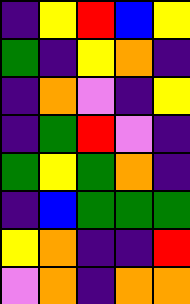[["indigo", "yellow", "red", "blue", "yellow"], ["green", "indigo", "yellow", "orange", "indigo"], ["indigo", "orange", "violet", "indigo", "yellow"], ["indigo", "green", "red", "violet", "indigo"], ["green", "yellow", "green", "orange", "indigo"], ["indigo", "blue", "green", "green", "green"], ["yellow", "orange", "indigo", "indigo", "red"], ["violet", "orange", "indigo", "orange", "orange"]]